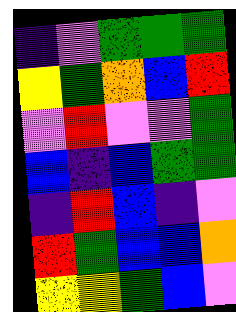[["indigo", "violet", "green", "green", "green"], ["yellow", "green", "orange", "blue", "red"], ["violet", "red", "violet", "violet", "green"], ["blue", "indigo", "blue", "green", "green"], ["indigo", "red", "blue", "indigo", "violet"], ["red", "green", "blue", "blue", "orange"], ["yellow", "yellow", "green", "blue", "violet"]]